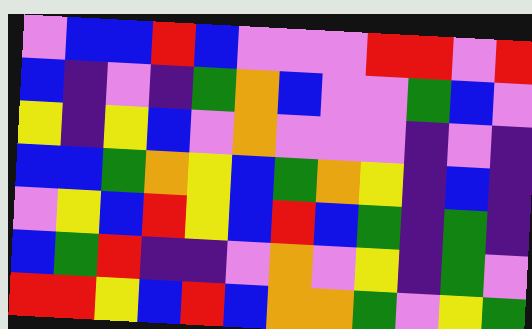[["violet", "blue", "blue", "red", "blue", "violet", "violet", "violet", "red", "red", "violet", "red"], ["blue", "indigo", "violet", "indigo", "green", "orange", "blue", "violet", "violet", "green", "blue", "violet"], ["yellow", "indigo", "yellow", "blue", "violet", "orange", "violet", "violet", "violet", "indigo", "violet", "indigo"], ["blue", "blue", "green", "orange", "yellow", "blue", "green", "orange", "yellow", "indigo", "blue", "indigo"], ["violet", "yellow", "blue", "red", "yellow", "blue", "red", "blue", "green", "indigo", "green", "indigo"], ["blue", "green", "red", "indigo", "indigo", "violet", "orange", "violet", "yellow", "indigo", "green", "violet"], ["red", "red", "yellow", "blue", "red", "blue", "orange", "orange", "green", "violet", "yellow", "green"]]